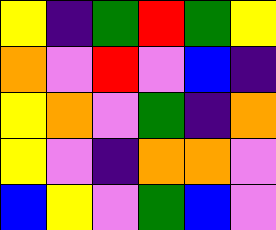[["yellow", "indigo", "green", "red", "green", "yellow"], ["orange", "violet", "red", "violet", "blue", "indigo"], ["yellow", "orange", "violet", "green", "indigo", "orange"], ["yellow", "violet", "indigo", "orange", "orange", "violet"], ["blue", "yellow", "violet", "green", "blue", "violet"]]